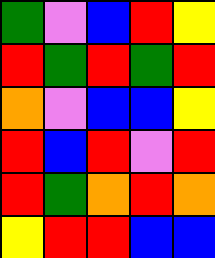[["green", "violet", "blue", "red", "yellow"], ["red", "green", "red", "green", "red"], ["orange", "violet", "blue", "blue", "yellow"], ["red", "blue", "red", "violet", "red"], ["red", "green", "orange", "red", "orange"], ["yellow", "red", "red", "blue", "blue"]]